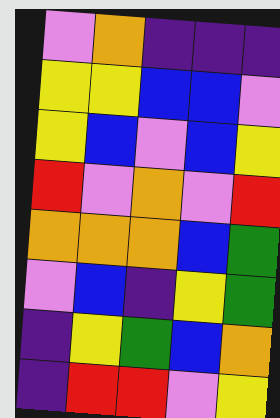[["violet", "orange", "indigo", "indigo", "indigo"], ["yellow", "yellow", "blue", "blue", "violet"], ["yellow", "blue", "violet", "blue", "yellow"], ["red", "violet", "orange", "violet", "red"], ["orange", "orange", "orange", "blue", "green"], ["violet", "blue", "indigo", "yellow", "green"], ["indigo", "yellow", "green", "blue", "orange"], ["indigo", "red", "red", "violet", "yellow"]]